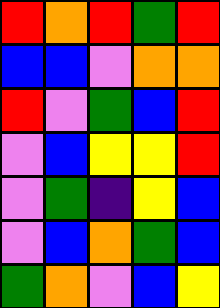[["red", "orange", "red", "green", "red"], ["blue", "blue", "violet", "orange", "orange"], ["red", "violet", "green", "blue", "red"], ["violet", "blue", "yellow", "yellow", "red"], ["violet", "green", "indigo", "yellow", "blue"], ["violet", "blue", "orange", "green", "blue"], ["green", "orange", "violet", "blue", "yellow"]]